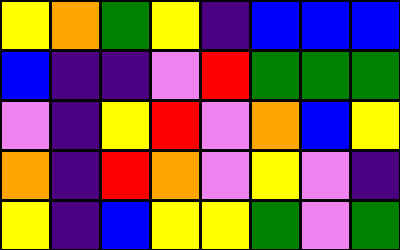[["yellow", "orange", "green", "yellow", "indigo", "blue", "blue", "blue"], ["blue", "indigo", "indigo", "violet", "red", "green", "green", "green"], ["violet", "indigo", "yellow", "red", "violet", "orange", "blue", "yellow"], ["orange", "indigo", "red", "orange", "violet", "yellow", "violet", "indigo"], ["yellow", "indigo", "blue", "yellow", "yellow", "green", "violet", "green"]]